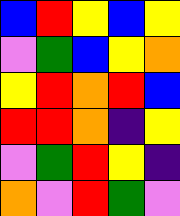[["blue", "red", "yellow", "blue", "yellow"], ["violet", "green", "blue", "yellow", "orange"], ["yellow", "red", "orange", "red", "blue"], ["red", "red", "orange", "indigo", "yellow"], ["violet", "green", "red", "yellow", "indigo"], ["orange", "violet", "red", "green", "violet"]]